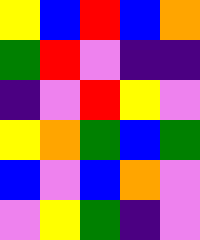[["yellow", "blue", "red", "blue", "orange"], ["green", "red", "violet", "indigo", "indigo"], ["indigo", "violet", "red", "yellow", "violet"], ["yellow", "orange", "green", "blue", "green"], ["blue", "violet", "blue", "orange", "violet"], ["violet", "yellow", "green", "indigo", "violet"]]